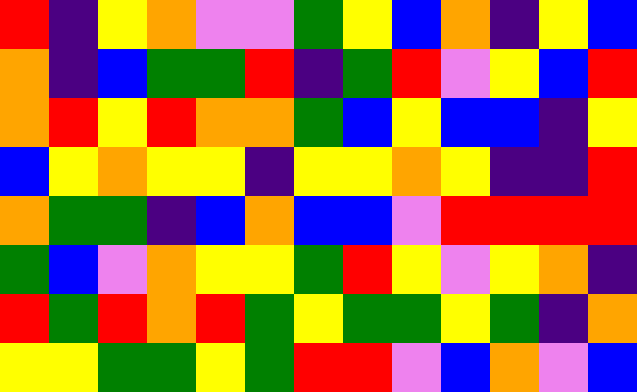[["red", "indigo", "yellow", "orange", "violet", "violet", "green", "yellow", "blue", "orange", "indigo", "yellow", "blue"], ["orange", "indigo", "blue", "green", "green", "red", "indigo", "green", "red", "violet", "yellow", "blue", "red"], ["orange", "red", "yellow", "red", "orange", "orange", "green", "blue", "yellow", "blue", "blue", "indigo", "yellow"], ["blue", "yellow", "orange", "yellow", "yellow", "indigo", "yellow", "yellow", "orange", "yellow", "indigo", "indigo", "red"], ["orange", "green", "green", "indigo", "blue", "orange", "blue", "blue", "violet", "red", "red", "red", "red"], ["green", "blue", "violet", "orange", "yellow", "yellow", "green", "red", "yellow", "violet", "yellow", "orange", "indigo"], ["red", "green", "red", "orange", "red", "green", "yellow", "green", "green", "yellow", "green", "indigo", "orange"], ["yellow", "yellow", "green", "green", "yellow", "green", "red", "red", "violet", "blue", "orange", "violet", "blue"]]